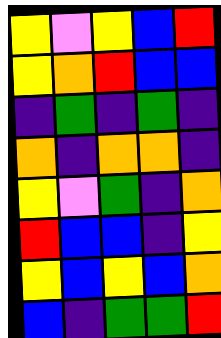[["yellow", "violet", "yellow", "blue", "red"], ["yellow", "orange", "red", "blue", "blue"], ["indigo", "green", "indigo", "green", "indigo"], ["orange", "indigo", "orange", "orange", "indigo"], ["yellow", "violet", "green", "indigo", "orange"], ["red", "blue", "blue", "indigo", "yellow"], ["yellow", "blue", "yellow", "blue", "orange"], ["blue", "indigo", "green", "green", "red"]]